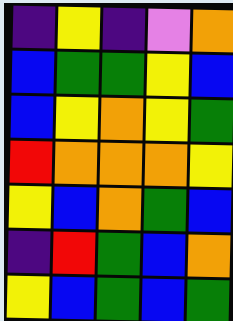[["indigo", "yellow", "indigo", "violet", "orange"], ["blue", "green", "green", "yellow", "blue"], ["blue", "yellow", "orange", "yellow", "green"], ["red", "orange", "orange", "orange", "yellow"], ["yellow", "blue", "orange", "green", "blue"], ["indigo", "red", "green", "blue", "orange"], ["yellow", "blue", "green", "blue", "green"]]